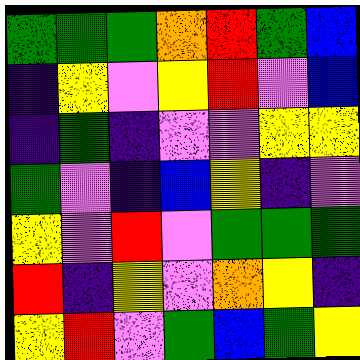[["green", "green", "green", "orange", "red", "green", "blue"], ["indigo", "yellow", "violet", "yellow", "red", "violet", "blue"], ["indigo", "green", "indigo", "violet", "violet", "yellow", "yellow"], ["green", "violet", "indigo", "blue", "yellow", "indigo", "violet"], ["yellow", "violet", "red", "violet", "green", "green", "green"], ["red", "indigo", "yellow", "violet", "orange", "yellow", "indigo"], ["yellow", "red", "violet", "green", "blue", "green", "yellow"]]